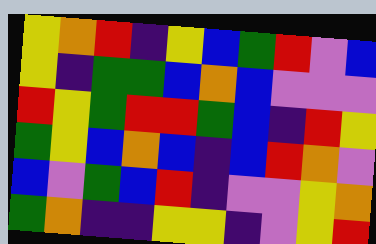[["yellow", "orange", "red", "indigo", "yellow", "blue", "green", "red", "violet", "blue"], ["yellow", "indigo", "green", "green", "blue", "orange", "blue", "violet", "violet", "violet"], ["red", "yellow", "green", "red", "red", "green", "blue", "indigo", "red", "yellow"], ["green", "yellow", "blue", "orange", "blue", "indigo", "blue", "red", "orange", "violet"], ["blue", "violet", "green", "blue", "red", "indigo", "violet", "violet", "yellow", "orange"], ["green", "orange", "indigo", "indigo", "yellow", "yellow", "indigo", "violet", "yellow", "red"]]